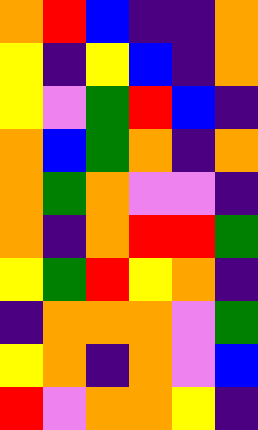[["orange", "red", "blue", "indigo", "indigo", "orange"], ["yellow", "indigo", "yellow", "blue", "indigo", "orange"], ["yellow", "violet", "green", "red", "blue", "indigo"], ["orange", "blue", "green", "orange", "indigo", "orange"], ["orange", "green", "orange", "violet", "violet", "indigo"], ["orange", "indigo", "orange", "red", "red", "green"], ["yellow", "green", "red", "yellow", "orange", "indigo"], ["indigo", "orange", "orange", "orange", "violet", "green"], ["yellow", "orange", "indigo", "orange", "violet", "blue"], ["red", "violet", "orange", "orange", "yellow", "indigo"]]